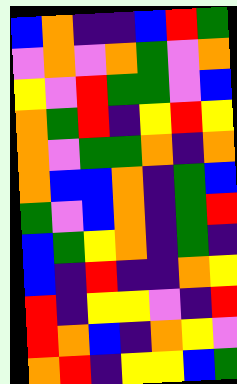[["blue", "orange", "indigo", "indigo", "blue", "red", "green"], ["violet", "orange", "violet", "orange", "green", "violet", "orange"], ["yellow", "violet", "red", "green", "green", "violet", "blue"], ["orange", "green", "red", "indigo", "yellow", "red", "yellow"], ["orange", "violet", "green", "green", "orange", "indigo", "orange"], ["orange", "blue", "blue", "orange", "indigo", "green", "blue"], ["green", "violet", "blue", "orange", "indigo", "green", "red"], ["blue", "green", "yellow", "orange", "indigo", "green", "indigo"], ["blue", "indigo", "red", "indigo", "indigo", "orange", "yellow"], ["red", "indigo", "yellow", "yellow", "violet", "indigo", "red"], ["red", "orange", "blue", "indigo", "orange", "yellow", "violet"], ["orange", "red", "indigo", "yellow", "yellow", "blue", "green"]]